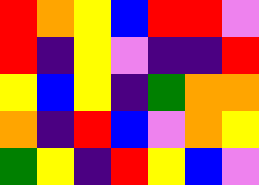[["red", "orange", "yellow", "blue", "red", "red", "violet"], ["red", "indigo", "yellow", "violet", "indigo", "indigo", "red"], ["yellow", "blue", "yellow", "indigo", "green", "orange", "orange"], ["orange", "indigo", "red", "blue", "violet", "orange", "yellow"], ["green", "yellow", "indigo", "red", "yellow", "blue", "violet"]]